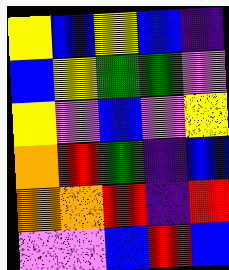[["yellow", "blue", "yellow", "blue", "indigo"], ["blue", "yellow", "green", "green", "violet"], ["yellow", "violet", "blue", "violet", "yellow"], ["orange", "red", "green", "indigo", "blue"], ["orange", "orange", "red", "indigo", "red"], ["violet", "violet", "blue", "red", "blue"]]